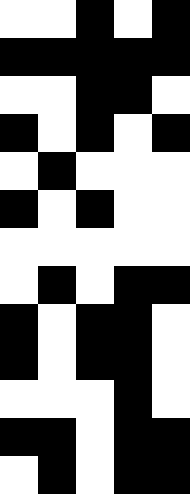[["white", "white", "black", "white", "black"], ["black", "black", "black", "black", "black"], ["white", "white", "black", "black", "white"], ["black", "white", "black", "white", "black"], ["white", "black", "white", "white", "white"], ["black", "white", "black", "white", "white"], ["white", "white", "white", "white", "white"], ["white", "black", "white", "black", "black"], ["black", "white", "black", "black", "white"], ["black", "white", "black", "black", "white"], ["white", "white", "white", "black", "white"], ["black", "black", "white", "black", "black"], ["white", "black", "white", "black", "black"]]